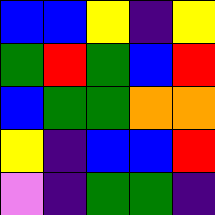[["blue", "blue", "yellow", "indigo", "yellow"], ["green", "red", "green", "blue", "red"], ["blue", "green", "green", "orange", "orange"], ["yellow", "indigo", "blue", "blue", "red"], ["violet", "indigo", "green", "green", "indigo"]]